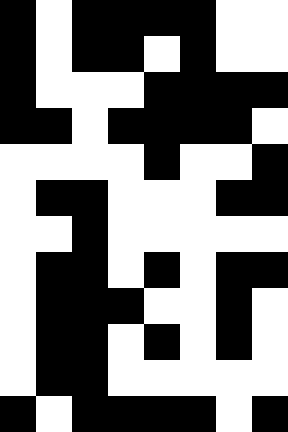[["black", "white", "black", "black", "black", "black", "white", "white"], ["black", "white", "black", "black", "white", "black", "white", "white"], ["black", "white", "white", "white", "black", "black", "black", "black"], ["black", "black", "white", "black", "black", "black", "black", "white"], ["white", "white", "white", "white", "black", "white", "white", "black"], ["white", "black", "black", "white", "white", "white", "black", "black"], ["white", "white", "black", "white", "white", "white", "white", "white"], ["white", "black", "black", "white", "black", "white", "black", "black"], ["white", "black", "black", "black", "white", "white", "black", "white"], ["white", "black", "black", "white", "black", "white", "black", "white"], ["white", "black", "black", "white", "white", "white", "white", "white"], ["black", "white", "black", "black", "black", "black", "white", "black"]]